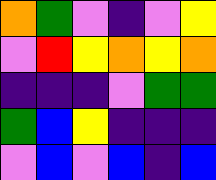[["orange", "green", "violet", "indigo", "violet", "yellow"], ["violet", "red", "yellow", "orange", "yellow", "orange"], ["indigo", "indigo", "indigo", "violet", "green", "green"], ["green", "blue", "yellow", "indigo", "indigo", "indigo"], ["violet", "blue", "violet", "blue", "indigo", "blue"]]